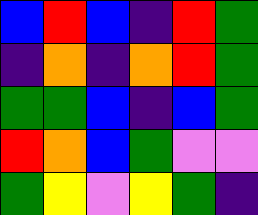[["blue", "red", "blue", "indigo", "red", "green"], ["indigo", "orange", "indigo", "orange", "red", "green"], ["green", "green", "blue", "indigo", "blue", "green"], ["red", "orange", "blue", "green", "violet", "violet"], ["green", "yellow", "violet", "yellow", "green", "indigo"]]